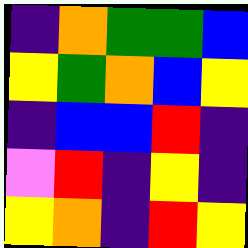[["indigo", "orange", "green", "green", "blue"], ["yellow", "green", "orange", "blue", "yellow"], ["indigo", "blue", "blue", "red", "indigo"], ["violet", "red", "indigo", "yellow", "indigo"], ["yellow", "orange", "indigo", "red", "yellow"]]